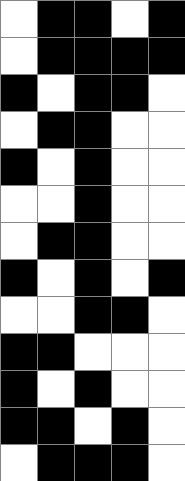[["white", "black", "black", "white", "black"], ["white", "black", "black", "black", "black"], ["black", "white", "black", "black", "white"], ["white", "black", "black", "white", "white"], ["black", "white", "black", "white", "white"], ["white", "white", "black", "white", "white"], ["white", "black", "black", "white", "white"], ["black", "white", "black", "white", "black"], ["white", "white", "black", "black", "white"], ["black", "black", "white", "white", "white"], ["black", "white", "black", "white", "white"], ["black", "black", "white", "black", "white"], ["white", "black", "black", "black", "white"]]